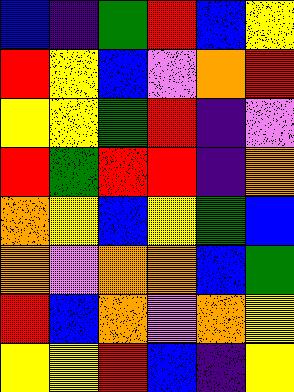[["blue", "indigo", "green", "red", "blue", "yellow"], ["red", "yellow", "blue", "violet", "orange", "red"], ["yellow", "yellow", "green", "red", "indigo", "violet"], ["red", "green", "red", "red", "indigo", "orange"], ["orange", "yellow", "blue", "yellow", "green", "blue"], ["orange", "violet", "orange", "orange", "blue", "green"], ["red", "blue", "orange", "violet", "orange", "yellow"], ["yellow", "yellow", "red", "blue", "indigo", "yellow"]]